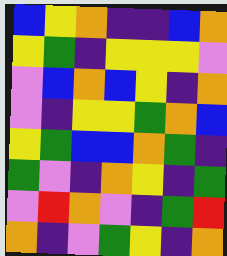[["blue", "yellow", "orange", "indigo", "indigo", "blue", "orange"], ["yellow", "green", "indigo", "yellow", "yellow", "yellow", "violet"], ["violet", "blue", "orange", "blue", "yellow", "indigo", "orange"], ["violet", "indigo", "yellow", "yellow", "green", "orange", "blue"], ["yellow", "green", "blue", "blue", "orange", "green", "indigo"], ["green", "violet", "indigo", "orange", "yellow", "indigo", "green"], ["violet", "red", "orange", "violet", "indigo", "green", "red"], ["orange", "indigo", "violet", "green", "yellow", "indigo", "orange"]]